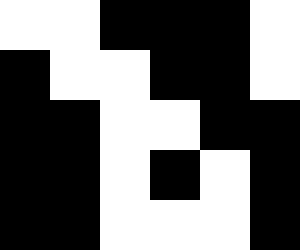[["white", "white", "black", "black", "black", "white"], ["black", "white", "white", "black", "black", "white"], ["black", "black", "white", "white", "black", "black"], ["black", "black", "white", "black", "white", "black"], ["black", "black", "white", "white", "white", "black"]]